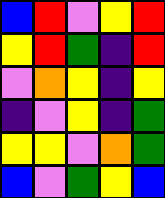[["blue", "red", "violet", "yellow", "red"], ["yellow", "red", "green", "indigo", "red"], ["violet", "orange", "yellow", "indigo", "yellow"], ["indigo", "violet", "yellow", "indigo", "green"], ["yellow", "yellow", "violet", "orange", "green"], ["blue", "violet", "green", "yellow", "blue"]]